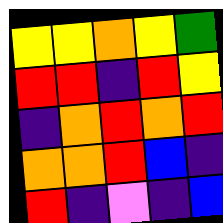[["yellow", "yellow", "orange", "yellow", "green"], ["red", "red", "indigo", "red", "yellow"], ["indigo", "orange", "red", "orange", "red"], ["orange", "orange", "red", "blue", "indigo"], ["red", "indigo", "violet", "indigo", "blue"]]